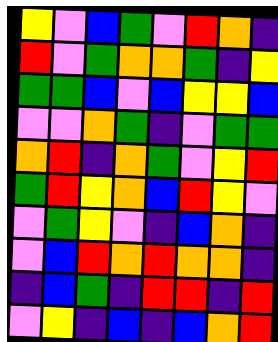[["yellow", "violet", "blue", "green", "violet", "red", "orange", "indigo"], ["red", "violet", "green", "orange", "orange", "green", "indigo", "yellow"], ["green", "green", "blue", "violet", "blue", "yellow", "yellow", "blue"], ["violet", "violet", "orange", "green", "indigo", "violet", "green", "green"], ["orange", "red", "indigo", "orange", "green", "violet", "yellow", "red"], ["green", "red", "yellow", "orange", "blue", "red", "yellow", "violet"], ["violet", "green", "yellow", "violet", "indigo", "blue", "orange", "indigo"], ["violet", "blue", "red", "orange", "red", "orange", "orange", "indigo"], ["indigo", "blue", "green", "indigo", "red", "red", "indigo", "red"], ["violet", "yellow", "indigo", "blue", "indigo", "blue", "orange", "red"]]